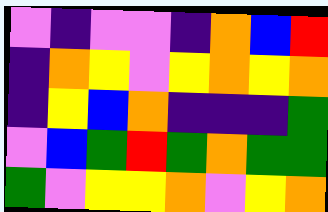[["violet", "indigo", "violet", "violet", "indigo", "orange", "blue", "red"], ["indigo", "orange", "yellow", "violet", "yellow", "orange", "yellow", "orange"], ["indigo", "yellow", "blue", "orange", "indigo", "indigo", "indigo", "green"], ["violet", "blue", "green", "red", "green", "orange", "green", "green"], ["green", "violet", "yellow", "yellow", "orange", "violet", "yellow", "orange"]]